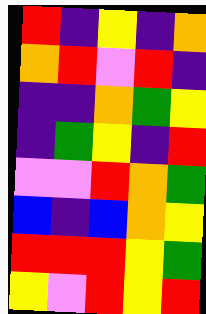[["red", "indigo", "yellow", "indigo", "orange"], ["orange", "red", "violet", "red", "indigo"], ["indigo", "indigo", "orange", "green", "yellow"], ["indigo", "green", "yellow", "indigo", "red"], ["violet", "violet", "red", "orange", "green"], ["blue", "indigo", "blue", "orange", "yellow"], ["red", "red", "red", "yellow", "green"], ["yellow", "violet", "red", "yellow", "red"]]